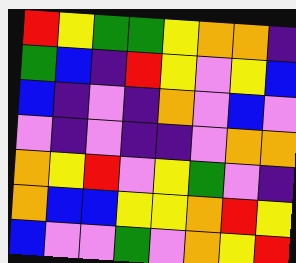[["red", "yellow", "green", "green", "yellow", "orange", "orange", "indigo"], ["green", "blue", "indigo", "red", "yellow", "violet", "yellow", "blue"], ["blue", "indigo", "violet", "indigo", "orange", "violet", "blue", "violet"], ["violet", "indigo", "violet", "indigo", "indigo", "violet", "orange", "orange"], ["orange", "yellow", "red", "violet", "yellow", "green", "violet", "indigo"], ["orange", "blue", "blue", "yellow", "yellow", "orange", "red", "yellow"], ["blue", "violet", "violet", "green", "violet", "orange", "yellow", "red"]]